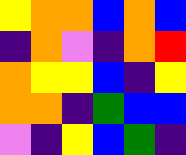[["yellow", "orange", "orange", "blue", "orange", "blue"], ["indigo", "orange", "violet", "indigo", "orange", "red"], ["orange", "yellow", "yellow", "blue", "indigo", "yellow"], ["orange", "orange", "indigo", "green", "blue", "blue"], ["violet", "indigo", "yellow", "blue", "green", "indigo"]]